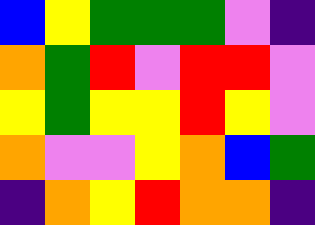[["blue", "yellow", "green", "green", "green", "violet", "indigo"], ["orange", "green", "red", "violet", "red", "red", "violet"], ["yellow", "green", "yellow", "yellow", "red", "yellow", "violet"], ["orange", "violet", "violet", "yellow", "orange", "blue", "green"], ["indigo", "orange", "yellow", "red", "orange", "orange", "indigo"]]